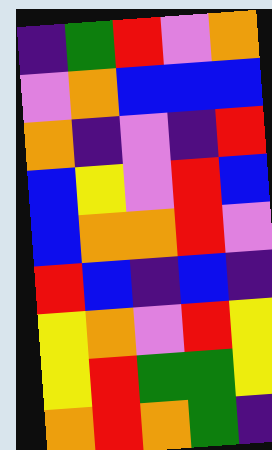[["indigo", "green", "red", "violet", "orange"], ["violet", "orange", "blue", "blue", "blue"], ["orange", "indigo", "violet", "indigo", "red"], ["blue", "yellow", "violet", "red", "blue"], ["blue", "orange", "orange", "red", "violet"], ["red", "blue", "indigo", "blue", "indigo"], ["yellow", "orange", "violet", "red", "yellow"], ["yellow", "red", "green", "green", "yellow"], ["orange", "red", "orange", "green", "indigo"]]